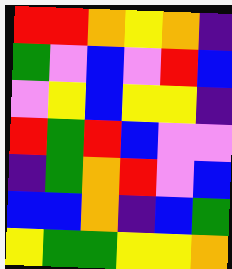[["red", "red", "orange", "yellow", "orange", "indigo"], ["green", "violet", "blue", "violet", "red", "blue"], ["violet", "yellow", "blue", "yellow", "yellow", "indigo"], ["red", "green", "red", "blue", "violet", "violet"], ["indigo", "green", "orange", "red", "violet", "blue"], ["blue", "blue", "orange", "indigo", "blue", "green"], ["yellow", "green", "green", "yellow", "yellow", "orange"]]